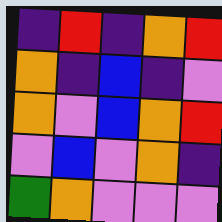[["indigo", "red", "indigo", "orange", "red"], ["orange", "indigo", "blue", "indigo", "violet"], ["orange", "violet", "blue", "orange", "red"], ["violet", "blue", "violet", "orange", "indigo"], ["green", "orange", "violet", "violet", "violet"]]